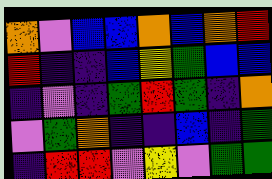[["orange", "violet", "blue", "blue", "orange", "blue", "orange", "red"], ["red", "indigo", "indigo", "blue", "yellow", "green", "blue", "blue"], ["indigo", "violet", "indigo", "green", "red", "green", "indigo", "orange"], ["violet", "green", "orange", "indigo", "indigo", "blue", "indigo", "green"], ["indigo", "red", "red", "violet", "yellow", "violet", "green", "green"]]